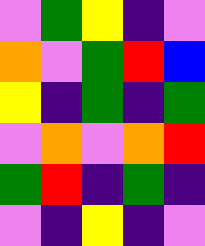[["violet", "green", "yellow", "indigo", "violet"], ["orange", "violet", "green", "red", "blue"], ["yellow", "indigo", "green", "indigo", "green"], ["violet", "orange", "violet", "orange", "red"], ["green", "red", "indigo", "green", "indigo"], ["violet", "indigo", "yellow", "indigo", "violet"]]